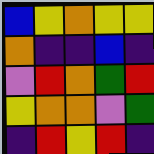[["blue", "yellow", "orange", "yellow", "yellow"], ["orange", "indigo", "indigo", "blue", "indigo"], ["violet", "red", "orange", "green", "red"], ["yellow", "orange", "orange", "violet", "green"], ["indigo", "red", "yellow", "red", "indigo"]]